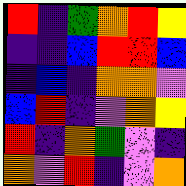[["red", "indigo", "green", "orange", "red", "yellow"], ["indigo", "indigo", "blue", "red", "red", "blue"], ["indigo", "blue", "indigo", "orange", "orange", "violet"], ["blue", "red", "indigo", "violet", "orange", "yellow"], ["red", "indigo", "orange", "green", "violet", "indigo"], ["orange", "violet", "red", "indigo", "violet", "orange"]]